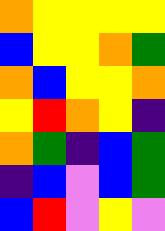[["orange", "yellow", "yellow", "yellow", "yellow"], ["blue", "yellow", "yellow", "orange", "green"], ["orange", "blue", "yellow", "yellow", "orange"], ["yellow", "red", "orange", "yellow", "indigo"], ["orange", "green", "indigo", "blue", "green"], ["indigo", "blue", "violet", "blue", "green"], ["blue", "red", "violet", "yellow", "violet"]]